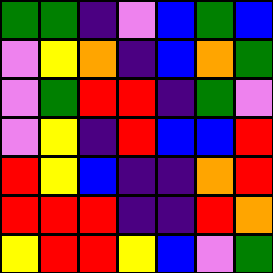[["green", "green", "indigo", "violet", "blue", "green", "blue"], ["violet", "yellow", "orange", "indigo", "blue", "orange", "green"], ["violet", "green", "red", "red", "indigo", "green", "violet"], ["violet", "yellow", "indigo", "red", "blue", "blue", "red"], ["red", "yellow", "blue", "indigo", "indigo", "orange", "red"], ["red", "red", "red", "indigo", "indigo", "red", "orange"], ["yellow", "red", "red", "yellow", "blue", "violet", "green"]]